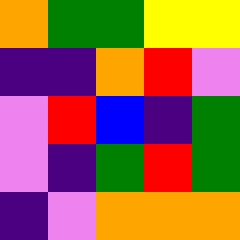[["orange", "green", "green", "yellow", "yellow"], ["indigo", "indigo", "orange", "red", "violet"], ["violet", "red", "blue", "indigo", "green"], ["violet", "indigo", "green", "red", "green"], ["indigo", "violet", "orange", "orange", "orange"]]